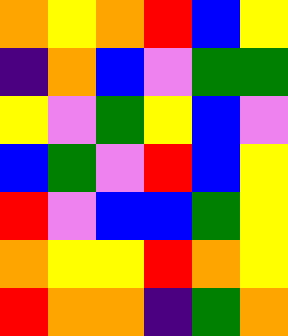[["orange", "yellow", "orange", "red", "blue", "yellow"], ["indigo", "orange", "blue", "violet", "green", "green"], ["yellow", "violet", "green", "yellow", "blue", "violet"], ["blue", "green", "violet", "red", "blue", "yellow"], ["red", "violet", "blue", "blue", "green", "yellow"], ["orange", "yellow", "yellow", "red", "orange", "yellow"], ["red", "orange", "orange", "indigo", "green", "orange"]]